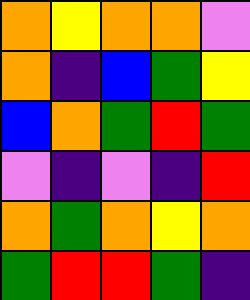[["orange", "yellow", "orange", "orange", "violet"], ["orange", "indigo", "blue", "green", "yellow"], ["blue", "orange", "green", "red", "green"], ["violet", "indigo", "violet", "indigo", "red"], ["orange", "green", "orange", "yellow", "orange"], ["green", "red", "red", "green", "indigo"]]